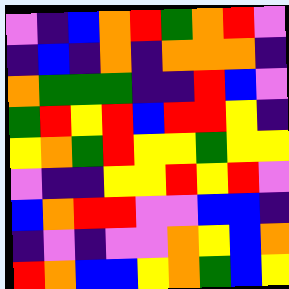[["violet", "indigo", "blue", "orange", "red", "green", "orange", "red", "violet"], ["indigo", "blue", "indigo", "orange", "indigo", "orange", "orange", "orange", "indigo"], ["orange", "green", "green", "green", "indigo", "indigo", "red", "blue", "violet"], ["green", "red", "yellow", "red", "blue", "red", "red", "yellow", "indigo"], ["yellow", "orange", "green", "red", "yellow", "yellow", "green", "yellow", "yellow"], ["violet", "indigo", "indigo", "yellow", "yellow", "red", "yellow", "red", "violet"], ["blue", "orange", "red", "red", "violet", "violet", "blue", "blue", "indigo"], ["indigo", "violet", "indigo", "violet", "violet", "orange", "yellow", "blue", "orange"], ["red", "orange", "blue", "blue", "yellow", "orange", "green", "blue", "yellow"]]